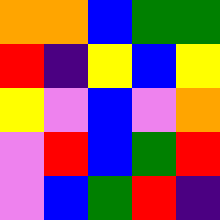[["orange", "orange", "blue", "green", "green"], ["red", "indigo", "yellow", "blue", "yellow"], ["yellow", "violet", "blue", "violet", "orange"], ["violet", "red", "blue", "green", "red"], ["violet", "blue", "green", "red", "indigo"]]